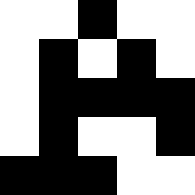[["white", "white", "black", "white", "white"], ["white", "black", "white", "black", "white"], ["white", "black", "black", "black", "black"], ["white", "black", "white", "white", "black"], ["black", "black", "black", "white", "white"]]